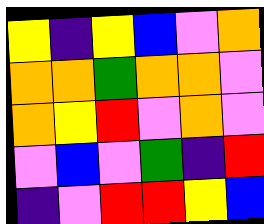[["yellow", "indigo", "yellow", "blue", "violet", "orange"], ["orange", "orange", "green", "orange", "orange", "violet"], ["orange", "yellow", "red", "violet", "orange", "violet"], ["violet", "blue", "violet", "green", "indigo", "red"], ["indigo", "violet", "red", "red", "yellow", "blue"]]